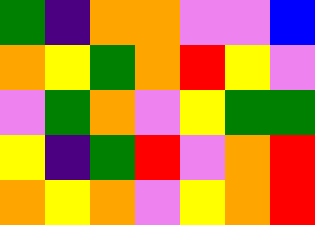[["green", "indigo", "orange", "orange", "violet", "violet", "blue"], ["orange", "yellow", "green", "orange", "red", "yellow", "violet"], ["violet", "green", "orange", "violet", "yellow", "green", "green"], ["yellow", "indigo", "green", "red", "violet", "orange", "red"], ["orange", "yellow", "orange", "violet", "yellow", "orange", "red"]]